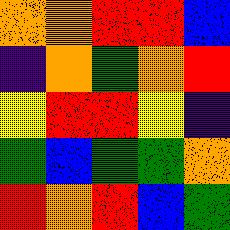[["orange", "orange", "red", "red", "blue"], ["indigo", "orange", "green", "orange", "red"], ["yellow", "red", "red", "yellow", "indigo"], ["green", "blue", "green", "green", "orange"], ["red", "orange", "red", "blue", "green"]]